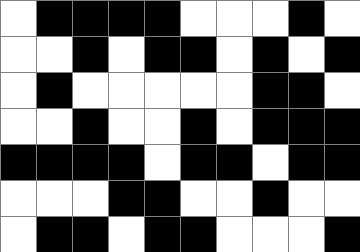[["white", "black", "black", "black", "black", "white", "white", "white", "black", "white"], ["white", "white", "black", "white", "black", "black", "white", "black", "white", "black"], ["white", "black", "white", "white", "white", "white", "white", "black", "black", "white"], ["white", "white", "black", "white", "white", "black", "white", "black", "black", "black"], ["black", "black", "black", "black", "white", "black", "black", "white", "black", "black"], ["white", "white", "white", "black", "black", "white", "white", "black", "white", "white"], ["white", "black", "black", "white", "black", "black", "white", "white", "white", "black"]]